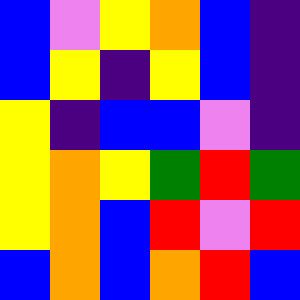[["blue", "violet", "yellow", "orange", "blue", "indigo"], ["blue", "yellow", "indigo", "yellow", "blue", "indigo"], ["yellow", "indigo", "blue", "blue", "violet", "indigo"], ["yellow", "orange", "yellow", "green", "red", "green"], ["yellow", "orange", "blue", "red", "violet", "red"], ["blue", "orange", "blue", "orange", "red", "blue"]]